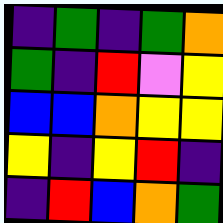[["indigo", "green", "indigo", "green", "orange"], ["green", "indigo", "red", "violet", "yellow"], ["blue", "blue", "orange", "yellow", "yellow"], ["yellow", "indigo", "yellow", "red", "indigo"], ["indigo", "red", "blue", "orange", "green"]]